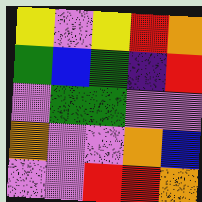[["yellow", "violet", "yellow", "red", "orange"], ["green", "blue", "green", "indigo", "red"], ["violet", "green", "green", "violet", "violet"], ["orange", "violet", "violet", "orange", "blue"], ["violet", "violet", "red", "red", "orange"]]